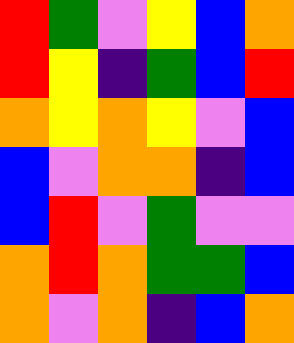[["red", "green", "violet", "yellow", "blue", "orange"], ["red", "yellow", "indigo", "green", "blue", "red"], ["orange", "yellow", "orange", "yellow", "violet", "blue"], ["blue", "violet", "orange", "orange", "indigo", "blue"], ["blue", "red", "violet", "green", "violet", "violet"], ["orange", "red", "orange", "green", "green", "blue"], ["orange", "violet", "orange", "indigo", "blue", "orange"]]